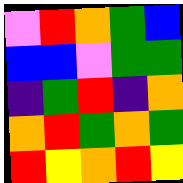[["violet", "red", "orange", "green", "blue"], ["blue", "blue", "violet", "green", "green"], ["indigo", "green", "red", "indigo", "orange"], ["orange", "red", "green", "orange", "green"], ["red", "yellow", "orange", "red", "yellow"]]